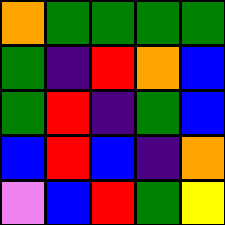[["orange", "green", "green", "green", "green"], ["green", "indigo", "red", "orange", "blue"], ["green", "red", "indigo", "green", "blue"], ["blue", "red", "blue", "indigo", "orange"], ["violet", "blue", "red", "green", "yellow"]]